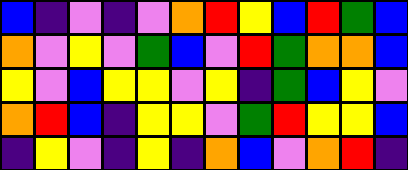[["blue", "indigo", "violet", "indigo", "violet", "orange", "red", "yellow", "blue", "red", "green", "blue"], ["orange", "violet", "yellow", "violet", "green", "blue", "violet", "red", "green", "orange", "orange", "blue"], ["yellow", "violet", "blue", "yellow", "yellow", "violet", "yellow", "indigo", "green", "blue", "yellow", "violet"], ["orange", "red", "blue", "indigo", "yellow", "yellow", "violet", "green", "red", "yellow", "yellow", "blue"], ["indigo", "yellow", "violet", "indigo", "yellow", "indigo", "orange", "blue", "violet", "orange", "red", "indigo"]]